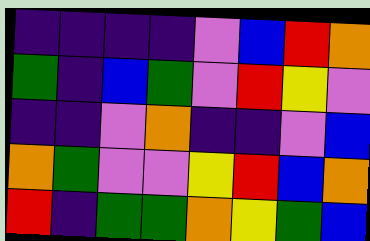[["indigo", "indigo", "indigo", "indigo", "violet", "blue", "red", "orange"], ["green", "indigo", "blue", "green", "violet", "red", "yellow", "violet"], ["indigo", "indigo", "violet", "orange", "indigo", "indigo", "violet", "blue"], ["orange", "green", "violet", "violet", "yellow", "red", "blue", "orange"], ["red", "indigo", "green", "green", "orange", "yellow", "green", "blue"]]